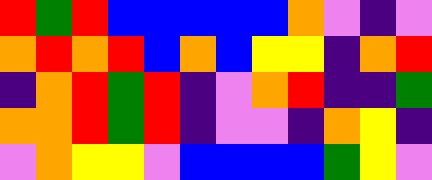[["red", "green", "red", "blue", "blue", "blue", "blue", "blue", "orange", "violet", "indigo", "violet"], ["orange", "red", "orange", "red", "blue", "orange", "blue", "yellow", "yellow", "indigo", "orange", "red"], ["indigo", "orange", "red", "green", "red", "indigo", "violet", "orange", "red", "indigo", "indigo", "green"], ["orange", "orange", "red", "green", "red", "indigo", "violet", "violet", "indigo", "orange", "yellow", "indigo"], ["violet", "orange", "yellow", "yellow", "violet", "blue", "blue", "blue", "blue", "green", "yellow", "violet"]]